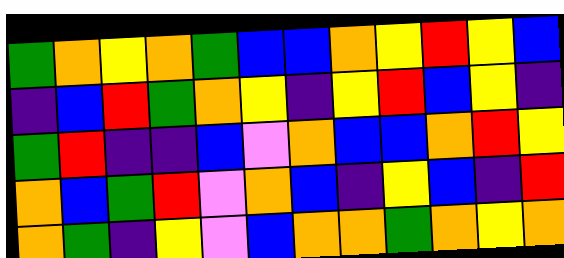[["green", "orange", "yellow", "orange", "green", "blue", "blue", "orange", "yellow", "red", "yellow", "blue"], ["indigo", "blue", "red", "green", "orange", "yellow", "indigo", "yellow", "red", "blue", "yellow", "indigo"], ["green", "red", "indigo", "indigo", "blue", "violet", "orange", "blue", "blue", "orange", "red", "yellow"], ["orange", "blue", "green", "red", "violet", "orange", "blue", "indigo", "yellow", "blue", "indigo", "red"], ["orange", "green", "indigo", "yellow", "violet", "blue", "orange", "orange", "green", "orange", "yellow", "orange"]]